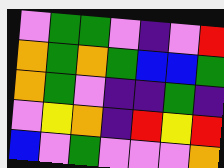[["violet", "green", "green", "violet", "indigo", "violet", "red"], ["orange", "green", "orange", "green", "blue", "blue", "green"], ["orange", "green", "violet", "indigo", "indigo", "green", "indigo"], ["violet", "yellow", "orange", "indigo", "red", "yellow", "red"], ["blue", "violet", "green", "violet", "violet", "violet", "orange"]]